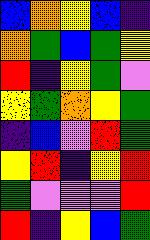[["blue", "orange", "yellow", "blue", "indigo"], ["orange", "green", "blue", "green", "yellow"], ["red", "indigo", "yellow", "green", "violet"], ["yellow", "green", "orange", "yellow", "green"], ["indigo", "blue", "violet", "red", "green"], ["yellow", "red", "indigo", "yellow", "red"], ["green", "violet", "violet", "violet", "red"], ["red", "indigo", "yellow", "blue", "green"]]